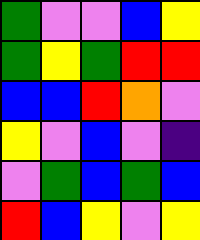[["green", "violet", "violet", "blue", "yellow"], ["green", "yellow", "green", "red", "red"], ["blue", "blue", "red", "orange", "violet"], ["yellow", "violet", "blue", "violet", "indigo"], ["violet", "green", "blue", "green", "blue"], ["red", "blue", "yellow", "violet", "yellow"]]